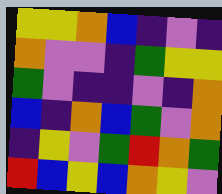[["yellow", "yellow", "orange", "blue", "indigo", "violet", "indigo"], ["orange", "violet", "violet", "indigo", "green", "yellow", "yellow"], ["green", "violet", "indigo", "indigo", "violet", "indigo", "orange"], ["blue", "indigo", "orange", "blue", "green", "violet", "orange"], ["indigo", "yellow", "violet", "green", "red", "orange", "green"], ["red", "blue", "yellow", "blue", "orange", "yellow", "violet"]]